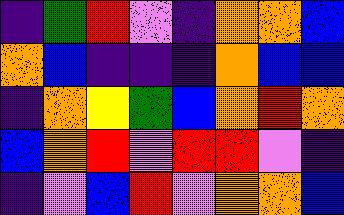[["indigo", "green", "red", "violet", "indigo", "orange", "orange", "blue"], ["orange", "blue", "indigo", "indigo", "indigo", "orange", "blue", "blue"], ["indigo", "orange", "yellow", "green", "blue", "orange", "red", "orange"], ["blue", "orange", "red", "violet", "red", "red", "violet", "indigo"], ["indigo", "violet", "blue", "red", "violet", "orange", "orange", "blue"]]